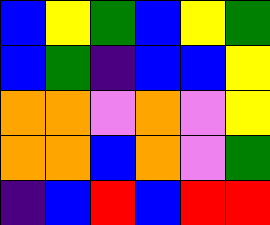[["blue", "yellow", "green", "blue", "yellow", "green"], ["blue", "green", "indigo", "blue", "blue", "yellow"], ["orange", "orange", "violet", "orange", "violet", "yellow"], ["orange", "orange", "blue", "orange", "violet", "green"], ["indigo", "blue", "red", "blue", "red", "red"]]